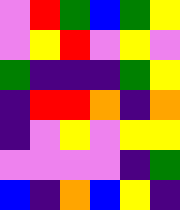[["violet", "red", "green", "blue", "green", "yellow"], ["violet", "yellow", "red", "violet", "yellow", "violet"], ["green", "indigo", "indigo", "indigo", "green", "yellow"], ["indigo", "red", "red", "orange", "indigo", "orange"], ["indigo", "violet", "yellow", "violet", "yellow", "yellow"], ["violet", "violet", "violet", "violet", "indigo", "green"], ["blue", "indigo", "orange", "blue", "yellow", "indigo"]]